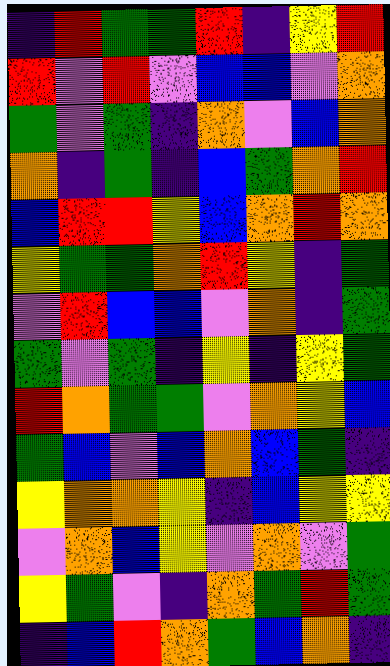[["indigo", "red", "green", "green", "red", "indigo", "yellow", "red"], ["red", "violet", "red", "violet", "blue", "blue", "violet", "orange"], ["green", "violet", "green", "indigo", "orange", "violet", "blue", "orange"], ["orange", "indigo", "green", "indigo", "blue", "green", "orange", "red"], ["blue", "red", "red", "yellow", "blue", "orange", "red", "orange"], ["yellow", "green", "green", "orange", "red", "yellow", "indigo", "green"], ["violet", "red", "blue", "blue", "violet", "orange", "indigo", "green"], ["green", "violet", "green", "indigo", "yellow", "indigo", "yellow", "green"], ["red", "orange", "green", "green", "violet", "orange", "yellow", "blue"], ["green", "blue", "violet", "blue", "orange", "blue", "green", "indigo"], ["yellow", "orange", "orange", "yellow", "indigo", "blue", "yellow", "yellow"], ["violet", "orange", "blue", "yellow", "violet", "orange", "violet", "green"], ["yellow", "green", "violet", "indigo", "orange", "green", "red", "green"], ["indigo", "blue", "red", "orange", "green", "blue", "orange", "indigo"]]